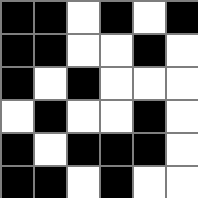[["black", "black", "white", "black", "white", "black"], ["black", "black", "white", "white", "black", "white"], ["black", "white", "black", "white", "white", "white"], ["white", "black", "white", "white", "black", "white"], ["black", "white", "black", "black", "black", "white"], ["black", "black", "white", "black", "white", "white"]]